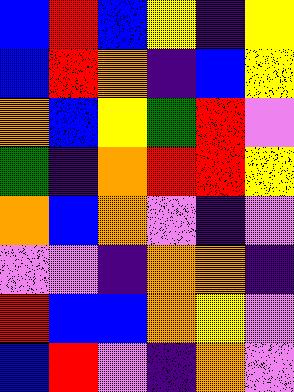[["blue", "red", "blue", "yellow", "indigo", "yellow"], ["blue", "red", "orange", "indigo", "blue", "yellow"], ["orange", "blue", "yellow", "green", "red", "violet"], ["green", "indigo", "orange", "red", "red", "yellow"], ["orange", "blue", "orange", "violet", "indigo", "violet"], ["violet", "violet", "indigo", "orange", "orange", "indigo"], ["red", "blue", "blue", "orange", "yellow", "violet"], ["blue", "red", "violet", "indigo", "orange", "violet"]]